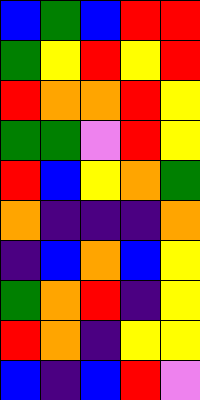[["blue", "green", "blue", "red", "red"], ["green", "yellow", "red", "yellow", "red"], ["red", "orange", "orange", "red", "yellow"], ["green", "green", "violet", "red", "yellow"], ["red", "blue", "yellow", "orange", "green"], ["orange", "indigo", "indigo", "indigo", "orange"], ["indigo", "blue", "orange", "blue", "yellow"], ["green", "orange", "red", "indigo", "yellow"], ["red", "orange", "indigo", "yellow", "yellow"], ["blue", "indigo", "blue", "red", "violet"]]